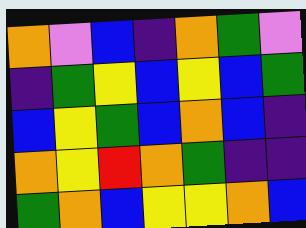[["orange", "violet", "blue", "indigo", "orange", "green", "violet"], ["indigo", "green", "yellow", "blue", "yellow", "blue", "green"], ["blue", "yellow", "green", "blue", "orange", "blue", "indigo"], ["orange", "yellow", "red", "orange", "green", "indigo", "indigo"], ["green", "orange", "blue", "yellow", "yellow", "orange", "blue"]]